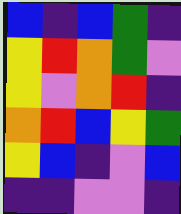[["blue", "indigo", "blue", "green", "indigo"], ["yellow", "red", "orange", "green", "violet"], ["yellow", "violet", "orange", "red", "indigo"], ["orange", "red", "blue", "yellow", "green"], ["yellow", "blue", "indigo", "violet", "blue"], ["indigo", "indigo", "violet", "violet", "indigo"]]